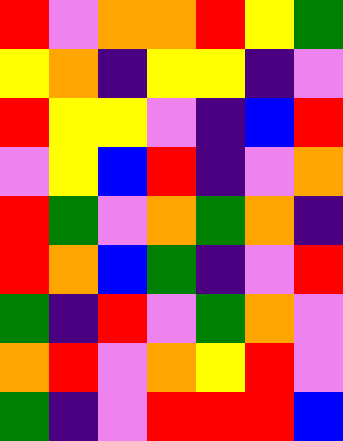[["red", "violet", "orange", "orange", "red", "yellow", "green"], ["yellow", "orange", "indigo", "yellow", "yellow", "indigo", "violet"], ["red", "yellow", "yellow", "violet", "indigo", "blue", "red"], ["violet", "yellow", "blue", "red", "indigo", "violet", "orange"], ["red", "green", "violet", "orange", "green", "orange", "indigo"], ["red", "orange", "blue", "green", "indigo", "violet", "red"], ["green", "indigo", "red", "violet", "green", "orange", "violet"], ["orange", "red", "violet", "orange", "yellow", "red", "violet"], ["green", "indigo", "violet", "red", "red", "red", "blue"]]